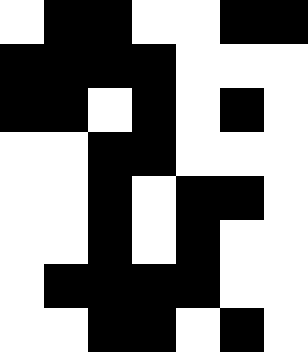[["white", "black", "black", "white", "white", "black", "black"], ["black", "black", "black", "black", "white", "white", "white"], ["black", "black", "white", "black", "white", "black", "white"], ["white", "white", "black", "black", "white", "white", "white"], ["white", "white", "black", "white", "black", "black", "white"], ["white", "white", "black", "white", "black", "white", "white"], ["white", "black", "black", "black", "black", "white", "white"], ["white", "white", "black", "black", "white", "black", "white"]]